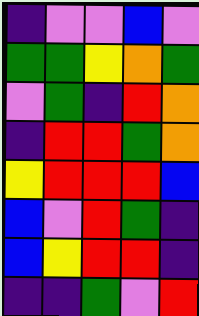[["indigo", "violet", "violet", "blue", "violet"], ["green", "green", "yellow", "orange", "green"], ["violet", "green", "indigo", "red", "orange"], ["indigo", "red", "red", "green", "orange"], ["yellow", "red", "red", "red", "blue"], ["blue", "violet", "red", "green", "indigo"], ["blue", "yellow", "red", "red", "indigo"], ["indigo", "indigo", "green", "violet", "red"]]